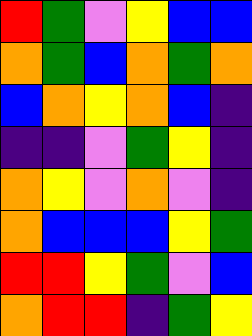[["red", "green", "violet", "yellow", "blue", "blue"], ["orange", "green", "blue", "orange", "green", "orange"], ["blue", "orange", "yellow", "orange", "blue", "indigo"], ["indigo", "indigo", "violet", "green", "yellow", "indigo"], ["orange", "yellow", "violet", "orange", "violet", "indigo"], ["orange", "blue", "blue", "blue", "yellow", "green"], ["red", "red", "yellow", "green", "violet", "blue"], ["orange", "red", "red", "indigo", "green", "yellow"]]